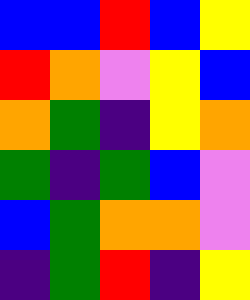[["blue", "blue", "red", "blue", "yellow"], ["red", "orange", "violet", "yellow", "blue"], ["orange", "green", "indigo", "yellow", "orange"], ["green", "indigo", "green", "blue", "violet"], ["blue", "green", "orange", "orange", "violet"], ["indigo", "green", "red", "indigo", "yellow"]]